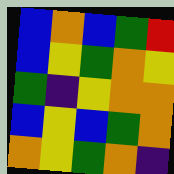[["blue", "orange", "blue", "green", "red"], ["blue", "yellow", "green", "orange", "yellow"], ["green", "indigo", "yellow", "orange", "orange"], ["blue", "yellow", "blue", "green", "orange"], ["orange", "yellow", "green", "orange", "indigo"]]